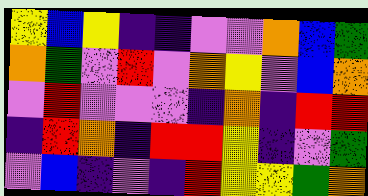[["yellow", "blue", "yellow", "indigo", "indigo", "violet", "violet", "orange", "blue", "green"], ["orange", "green", "violet", "red", "violet", "orange", "yellow", "violet", "blue", "orange"], ["violet", "red", "violet", "violet", "violet", "indigo", "orange", "indigo", "red", "red"], ["indigo", "red", "orange", "indigo", "red", "red", "yellow", "indigo", "violet", "green"], ["violet", "blue", "indigo", "violet", "indigo", "red", "yellow", "yellow", "green", "orange"]]